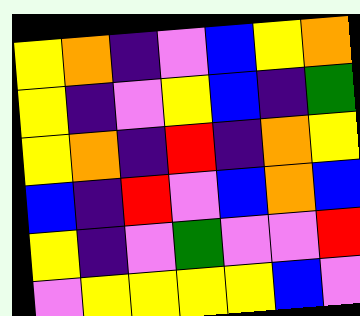[["yellow", "orange", "indigo", "violet", "blue", "yellow", "orange"], ["yellow", "indigo", "violet", "yellow", "blue", "indigo", "green"], ["yellow", "orange", "indigo", "red", "indigo", "orange", "yellow"], ["blue", "indigo", "red", "violet", "blue", "orange", "blue"], ["yellow", "indigo", "violet", "green", "violet", "violet", "red"], ["violet", "yellow", "yellow", "yellow", "yellow", "blue", "violet"]]